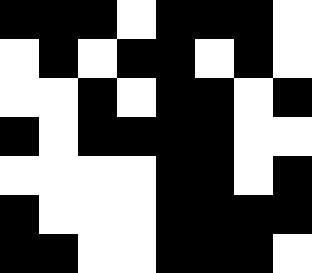[["black", "black", "black", "white", "black", "black", "black", "white"], ["white", "black", "white", "black", "black", "white", "black", "white"], ["white", "white", "black", "white", "black", "black", "white", "black"], ["black", "white", "black", "black", "black", "black", "white", "white"], ["white", "white", "white", "white", "black", "black", "white", "black"], ["black", "white", "white", "white", "black", "black", "black", "black"], ["black", "black", "white", "white", "black", "black", "black", "white"]]